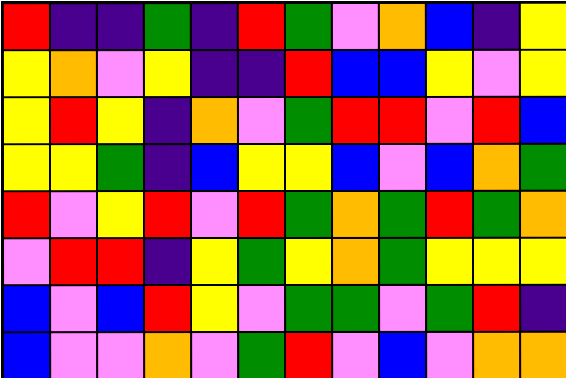[["red", "indigo", "indigo", "green", "indigo", "red", "green", "violet", "orange", "blue", "indigo", "yellow"], ["yellow", "orange", "violet", "yellow", "indigo", "indigo", "red", "blue", "blue", "yellow", "violet", "yellow"], ["yellow", "red", "yellow", "indigo", "orange", "violet", "green", "red", "red", "violet", "red", "blue"], ["yellow", "yellow", "green", "indigo", "blue", "yellow", "yellow", "blue", "violet", "blue", "orange", "green"], ["red", "violet", "yellow", "red", "violet", "red", "green", "orange", "green", "red", "green", "orange"], ["violet", "red", "red", "indigo", "yellow", "green", "yellow", "orange", "green", "yellow", "yellow", "yellow"], ["blue", "violet", "blue", "red", "yellow", "violet", "green", "green", "violet", "green", "red", "indigo"], ["blue", "violet", "violet", "orange", "violet", "green", "red", "violet", "blue", "violet", "orange", "orange"]]